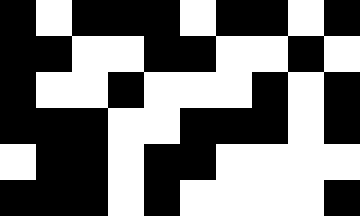[["black", "white", "black", "black", "black", "white", "black", "black", "white", "black"], ["black", "black", "white", "white", "black", "black", "white", "white", "black", "white"], ["black", "white", "white", "black", "white", "white", "white", "black", "white", "black"], ["black", "black", "black", "white", "white", "black", "black", "black", "white", "black"], ["white", "black", "black", "white", "black", "black", "white", "white", "white", "white"], ["black", "black", "black", "white", "black", "white", "white", "white", "white", "black"]]